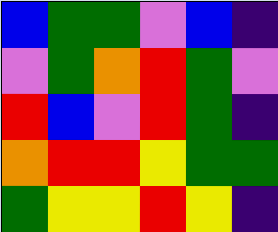[["blue", "green", "green", "violet", "blue", "indigo"], ["violet", "green", "orange", "red", "green", "violet"], ["red", "blue", "violet", "red", "green", "indigo"], ["orange", "red", "red", "yellow", "green", "green"], ["green", "yellow", "yellow", "red", "yellow", "indigo"]]